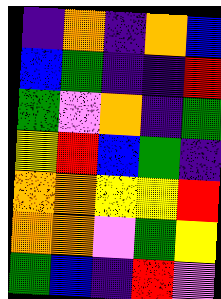[["indigo", "orange", "indigo", "orange", "blue"], ["blue", "green", "indigo", "indigo", "red"], ["green", "violet", "orange", "indigo", "green"], ["yellow", "red", "blue", "green", "indigo"], ["orange", "orange", "yellow", "yellow", "red"], ["orange", "orange", "violet", "green", "yellow"], ["green", "blue", "indigo", "red", "violet"]]